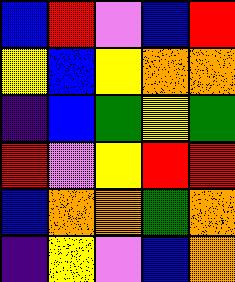[["blue", "red", "violet", "blue", "red"], ["yellow", "blue", "yellow", "orange", "orange"], ["indigo", "blue", "green", "yellow", "green"], ["red", "violet", "yellow", "red", "red"], ["blue", "orange", "orange", "green", "orange"], ["indigo", "yellow", "violet", "blue", "orange"]]